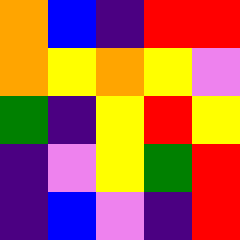[["orange", "blue", "indigo", "red", "red"], ["orange", "yellow", "orange", "yellow", "violet"], ["green", "indigo", "yellow", "red", "yellow"], ["indigo", "violet", "yellow", "green", "red"], ["indigo", "blue", "violet", "indigo", "red"]]